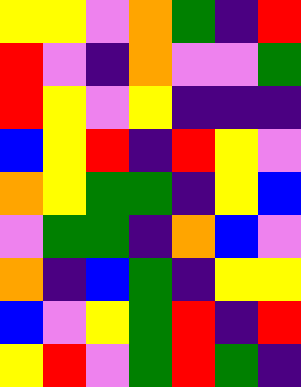[["yellow", "yellow", "violet", "orange", "green", "indigo", "red"], ["red", "violet", "indigo", "orange", "violet", "violet", "green"], ["red", "yellow", "violet", "yellow", "indigo", "indigo", "indigo"], ["blue", "yellow", "red", "indigo", "red", "yellow", "violet"], ["orange", "yellow", "green", "green", "indigo", "yellow", "blue"], ["violet", "green", "green", "indigo", "orange", "blue", "violet"], ["orange", "indigo", "blue", "green", "indigo", "yellow", "yellow"], ["blue", "violet", "yellow", "green", "red", "indigo", "red"], ["yellow", "red", "violet", "green", "red", "green", "indigo"]]